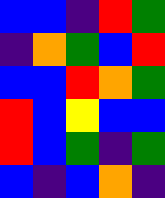[["blue", "blue", "indigo", "red", "green"], ["indigo", "orange", "green", "blue", "red"], ["blue", "blue", "red", "orange", "green"], ["red", "blue", "yellow", "blue", "blue"], ["red", "blue", "green", "indigo", "green"], ["blue", "indigo", "blue", "orange", "indigo"]]